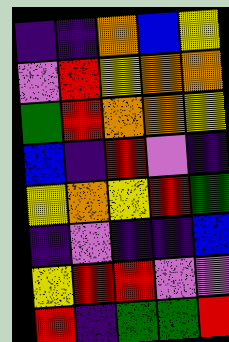[["indigo", "indigo", "orange", "blue", "yellow"], ["violet", "red", "yellow", "orange", "orange"], ["green", "red", "orange", "orange", "yellow"], ["blue", "indigo", "red", "violet", "indigo"], ["yellow", "orange", "yellow", "red", "green"], ["indigo", "violet", "indigo", "indigo", "blue"], ["yellow", "red", "red", "violet", "violet"], ["red", "indigo", "green", "green", "red"]]